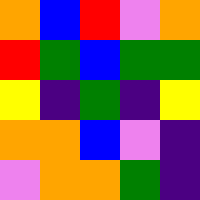[["orange", "blue", "red", "violet", "orange"], ["red", "green", "blue", "green", "green"], ["yellow", "indigo", "green", "indigo", "yellow"], ["orange", "orange", "blue", "violet", "indigo"], ["violet", "orange", "orange", "green", "indigo"]]